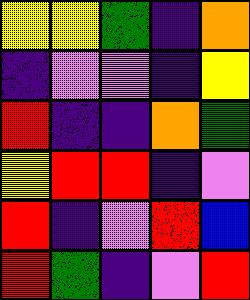[["yellow", "yellow", "green", "indigo", "orange"], ["indigo", "violet", "violet", "indigo", "yellow"], ["red", "indigo", "indigo", "orange", "green"], ["yellow", "red", "red", "indigo", "violet"], ["red", "indigo", "violet", "red", "blue"], ["red", "green", "indigo", "violet", "red"]]